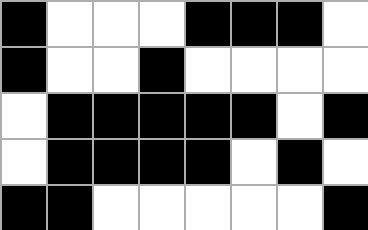[["black", "white", "white", "white", "black", "black", "black", "white"], ["black", "white", "white", "black", "white", "white", "white", "white"], ["white", "black", "black", "black", "black", "black", "white", "black"], ["white", "black", "black", "black", "black", "white", "black", "white"], ["black", "black", "white", "white", "white", "white", "white", "black"]]